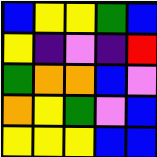[["blue", "yellow", "yellow", "green", "blue"], ["yellow", "indigo", "violet", "indigo", "red"], ["green", "orange", "orange", "blue", "violet"], ["orange", "yellow", "green", "violet", "blue"], ["yellow", "yellow", "yellow", "blue", "blue"]]